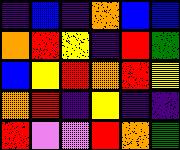[["indigo", "blue", "indigo", "orange", "blue", "blue"], ["orange", "red", "yellow", "indigo", "red", "green"], ["blue", "yellow", "red", "orange", "red", "yellow"], ["orange", "red", "indigo", "yellow", "indigo", "indigo"], ["red", "violet", "violet", "red", "orange", "green"]]